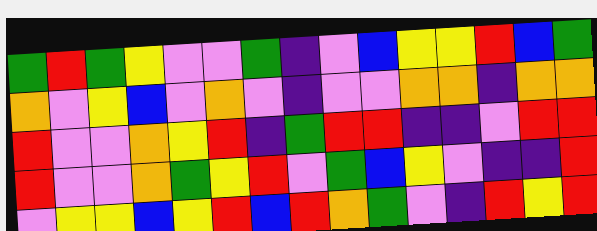[["green", "red", "green", "yellow", "violet", "violet", "green", "indigo", "violet", "blue", "yellow", "yellow", "red", "blue", "green"], ["orange", "violet", "yellow", "blue", "violet", "orange", "violet", "indigo", "violet", "violet", "orange", "orange", "indigo", "orange", "orange"], ["red", "violet", "violet", "orange", "yellow", "red", "indigo", "green", "red", "red", "indigo", "indigo", "violet", "red", "red"], ["red", "violet", "violet", "orange", "green", "yellow", "red", "violet", "green", "blue", "yellow", "violet", "indigo", "indigo", "red"], ["violet", "yellow", "yellow", "blue", "yellow", "red", "blue", "red", "orange", "green", "violet", "indigo", "red", "yellow", "red"]]